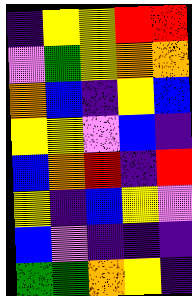[["indigo", "yellow", "yellow", "red", "red"], ["violet", "green", "yellow", "orange", "orange"], ["orange", "blue", "indigo", "yellow", "blue"], ["yellow", "yellow", "violet", "blue", "indigo"], ["blue", "orange", "red", "indigo", "red"], ["yellow", "indigo", "blue", "yellow", "violet"], ["blue", "violet", "indigo", "indigo", "indigo"], ["green", "green", "orange", "yellow", "indigo"]]